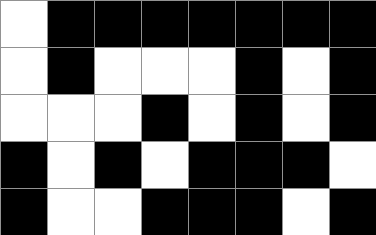[["white", "black", "black", "black", "black", "black", "black", "black"], ["white", "black", "white", "white", "white", "black", "white", "black"], ["white", "white", "white", "black", "white", "black", "white", "black"], ["black", "white", "black", "white", "black", "black", "black", "white"], ["black", "white", "white", "black", "black", "black", "white", "black"]]